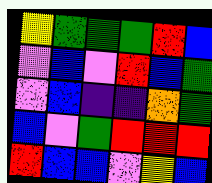[["yellow", "green", "green", "green", "red", "blue"], ["violet", "blue", "violet", "red", "blue", "green"], ["violet", "blue", "indigo", "indigo", "orange", "green"], ["blue", "violet", "green", "red", "red", "red"], ["red", "blue", "blue", "violet", "yellow", "blue"]]